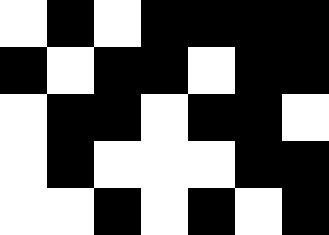[["white", "black", "white", "black", "black", "black", "black"], ["black", "white", "black", "black", "white", "black", "black"], ["white", "black", "black", "white", "black", "black", "white"], ["white", "black", "white", "white", "white", "black", "black"], ["white", "white", "black", "white", "black", "white", "black"]]